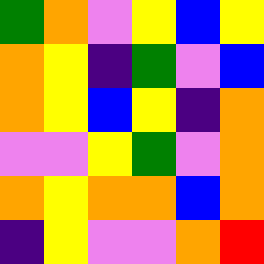[["green", "orange", "violet", "yellow", "blue", "yellow"], ["orange", "yellow", "indigo", "green", "violet", "blue"], ["orange", "yellow", "blue", "yellow", "indigo", "orange"], ["violet", "violet", "yellow", "green", "violet", "orange"], ["orange", "yellow", "orange", "orange", "blue", "orange"], ["indigo", "yellow", "violet", "violet", "orange", "red"]]